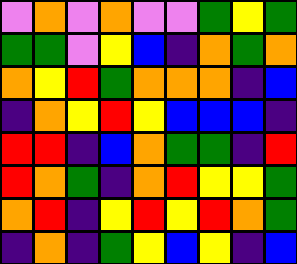[["violet", "orange", "violet", "orange", "violet", "violet", "green", "yellow", "green"], ["green", "green", "violet", "yellow", "blue", "indigo", "orange", "green", "orange"], ["orange", "yellow", "red", "green", "orange", "orange", "orange", "indigo", "blue"], ["indigo", "orange", "yellow", "red", "yellow", "blue", "blue", "blue", "indigo"], ["red", "red", "indigo", "blue", "orange", "green", "green", "indigo", "red"], ["red", "orange", "green", "indigo", "orange", "red", "yellow", "yellow", "green"], ["orange", "red", "indigo", "yellow", "red", "yellow", "red", "orange", "green"], ["indigo", "orange", "indigo", "green", "yellow", "blue", "yellow", "indigo", "blue"]]